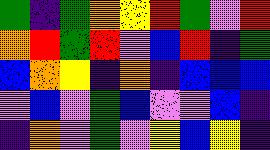[["green", "indigo", "green", "orange", "yellow", "red", "green", "violet", "red"], ["orange", "red", "green", "red", "violet", "blue", "red", "indigo", "green"], ["blue", "orange", "yellow", "indigo", "orange", "indigo", "blue", "blue", "blue"], ["violet", "blue", "violet", "green", "blue", "violet", "violet", "blue", "indigo"], ["indigo", "orange", "violet", "green", "violet", "yellow", "blue", "yellow", "indigo"]]